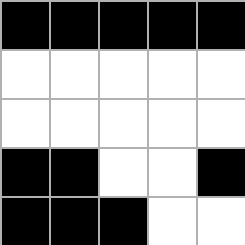[["black", "black", "black", "black", "black"], ["white", "white", "white", "white", "white"], ["white", "white", "white", "white", "white"], ["black", "black", "white", "white", "black"], ["black", "black", "black", "white", "white"]]